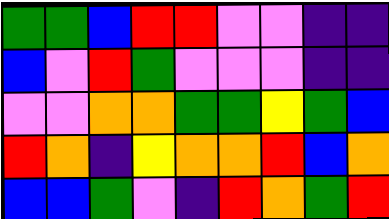[["green", "green", "blue", "red", "red", "violet", "violet", "indigo", "indigo"], ["blue", "violet", "red", "green", "violet", "violet", "violet", "indigo", "indigo"], ["violet", "violet", "orange", "orange", "green", "green", "yellow", "green", "blue"], ["red", "orange", "indigo", "yellow", "orange", "orange", "red", "blue", "orange"], ["blue", "blue", "green", "violet", "indigo", "red", "orange", "green", "red"]]